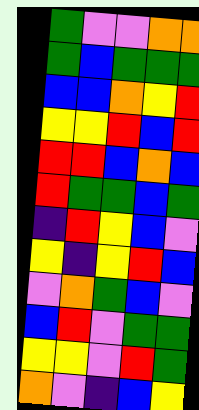[["green", "violet", "violet", "orange", "orange"], ["green", "blue", "green", "green", "green"], ["blue", "blue", "orange", "yellow", "red"], ["yellow", "yellow", "red", "blue", "red"], ["red", "red", "blue", "orange", "blue"], ["red", "green", "green", "blue", "green"], ["indigo", "red", "yellow", "blue", "violet"], ["yellow", "indigo", "yellow", "red", "blue"], ["violet", "orange", "green", "blue", "violet"], ["blue", "red", "violet", "green", "green"], ["yellow", "yellow", "violet", "red", "green"], ["orange", "violet", "indigo", "blue", "yellow"]]